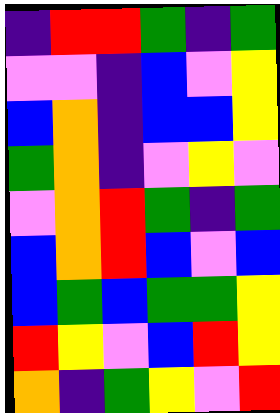[["indigo", "red", "red", "green", "indigo", "green"], ["violet", "violet", "indigo", "blue", "violet", "yellow"], ["blue", "orange", "indigo", "blue", "blue", "yellow"], ["green", "orange", "indigo", "violet", "yellow", "violet"], ["violet", "orange", "red", "green", "indigo", "green"], ["blue", "orange", "red", "blue", "violet", "blue"], ["blue", "green", "blue", "green", "green", "yellow"], ["red", "yellow", "violet", "blue", "red", "yellow"], ["orange", "indigo", "green", "yellow", "violet", "red"]]